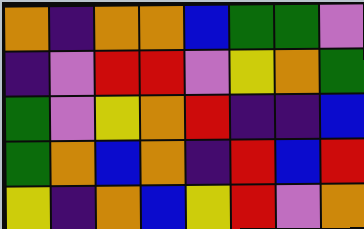[["orange", "indigo", "orange", "orange", "blue", "green", "green", "violet"], ["indigo", "violet", "red", "red", "violet", "yellow", "orange", "green"], ["green", "violet", "yellow", "orange", "red", "indigo", "indigo", "blue"], ["green", "orange", "blue", "orange", "indigo", "red", "blue", "red"], ["yellow", "indigo", "orange", "blue", "yellow", "red", "violet", "orange"]]